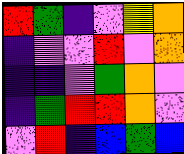[["red", "green", "indigo", "violet", "yellow", "orange"], ["indigo", "violet", "violet", "red", "violet", "orange"], ["indigo", "indigo", "violet", "green", "orange", "violet"], ["indigo", "green", "red", "red", "orange", "violet"], ["violet", "red", "indigo", "blue", "green", "blue"]]